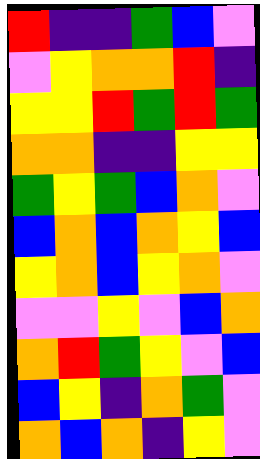[["red", "indigo", "indigo", "green", "blue", "violet"], ["violet", "yellow", "orange", "orange", "red", "indigo"], ["yellow", "yellow", "red", "green", "red", "green"], ["orange", "orange", "indigo", "indigo", "yellow", "yellow"], ["green", "yellow", "green", "blue", "orange", "violet"], ["blue", "orange", "blue", "orange", "yellow", "blue"], ["yellow", "orange", "blue", "yellow", "orange", "violet"], ["violet", "violet", "yellow", "violet", "blue", "orange"], ["orange", "red", "green", "yellow", "violet", "blue"], ["blue", "yellow", "indigo", "orange", "green", "violet"], ["orange", "blue", "orange", "indigo", "yellow", "violet"]]